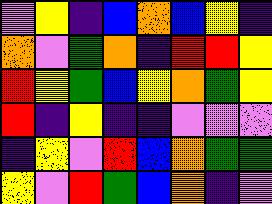[["violet", "yellow", "indigo", "blue", "orange", "blue", "yellow", "indigo"], ["orange", "violet", "green", "orange", "indigo", "red", "red", "yellow"], ["red", "yellow", "green", "blue", "yellow", "orange", "green", "yellow"], ["red", "indigo", "yellow", "indigo", "indigo", "violet", "violet", "violet"], ["indigo", "yellow", "violet", "red", "blue", "orange", "green", "green"], ["yellow", "violet", "red", "green", "blue", "orange", "indigo", "violet"]]